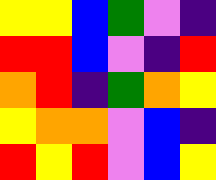[["yellow", "yellow", "blue", "green", "violet", "indigo"], ["red", "red", "blue", "violet", "indigo", "red"], ["orange", "red", "indigo", "green", "orange", "yellow"], ["yellow", "orange", "orange", "violet", "blue", "indigo"], ["red", "yellow", "red", "violet", "blue", "yellow"]]